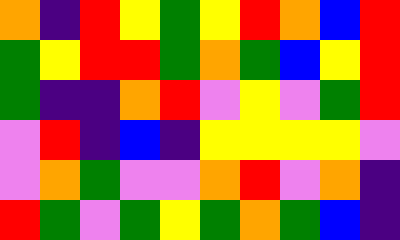[["orange", "indigo", "red", "yellow", "green", "yellow", "red", "orange", "blue", "red"], ["green", "yellow", "red", "red", "green", "orange", "green", "blue", "yellow", "red"], ["green", "indigo", "indigo", "orange", "red", "violet", "yellow", "violet", "green", "red"], ["violet", "red", "indigo", "blue", "indigo", "yellow", "yellow", "yellow", "yellow", "violet"], ["violet", "orange", "green", "violet", "violet", "orange", "red", "violet", "orange", "indigo"], ["red", "green", "violet", "green", "yellow", "green", "orange", "green", "blue", "indigo"]]